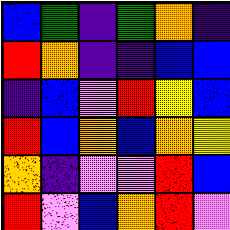[["blue", "green", "indigo", "green", "orange", "indigo"], ["red", "orange", "indigo", "indigo", "blue", "blue"], ["indigo", "blue", "violet", "red", "yellow", "blue"], ["red", "blue", "orange", "blue", "orange", "yellow"], ["orange", "indigo", "violet", "violet", "red", "blue"], ["red", "violet", "blue", "orange", "red", "violet"]]